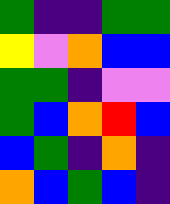[["green", "indigo", "indigo", "green", "green"], ["yellow", "violet", "orange", "blue", "blue"], ["green", "green", "indigo", "violet", "violet"], ["green", "blue", "orange", "red", "blue"], ["blue", "green", "indigo", "orange", "indigo"], ["orange", "blue", "green", "blue", "indigo"]]